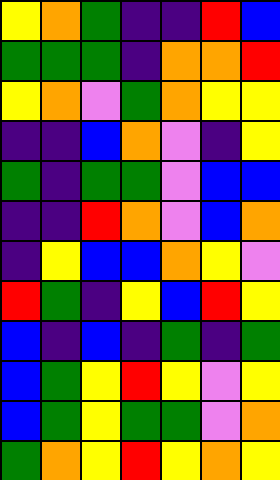[["yellow", "orange", "green", "indigo", "indigo", "red", "blue"], ["green", "green", "green", "indigo", "orange", "orange", "red"], ["yellow", "orange", "violet", "green", "orange", "yellow", "yellow"], ["indigo", "indigo", "blue", "orange", "violet", "indigo", "yellow"], ["green", "indigo", "green", "green", "violet", "blue", "blue"], ["indigo", "indigo", "red", "orange", "violet", "blue", "orange"], ["indigo", "yellow", "blue", "blue", "orange", "yellow", "violet"], ["red", "green", "indigo", "yellow", "blue", "red", "yellow"], ["blue", "indigo", "blue", "indigo", "green", "indigo", "green"], ["blue", "green", "yellow", "red", "yellow", "violet", "yellow"], ["blue", "green", "yellow", "green", "green", "violet", "orange"], ["green", "orange", "yellow", "red", "yellow", "orange", "yellow"]]